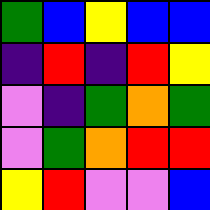[["green", "blue", "yellow", "blue", "blue"], ["indigo", "red", "indigo", "red", "yellow"], ["violet", "indigo", "green", "orange", "green"], ["violet", "green", "orange", "red", "red"], ["yellow", "red", "violet", "violet", "blue"]]